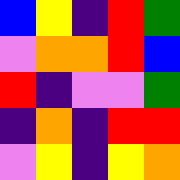[["blue", "yellow", "indigo", "red", "green"], ["violet", "orange", "orange", "red", "blue"], ["red", "indigo", "violet", "violet", "green"], ["indigo", "orange", "indigo", "red", "red"], ["violet", "yellow", "indigo", "yellow", "orange"]]